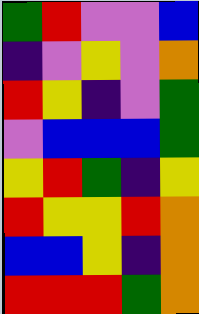[["green", "red", "violet", "violet", "blue"], ["indigo", "violet", "yellow", "violet", "orange"], ["red", "yellow", "indigo", "violet", "green"], ["violet", "blue", "blue", "blue", "green"], ["yellow", "red", "green", "indigo", "yellow"], ["red", "yellow", "yellow", "red", "orange"], ["blue", "blue", "yellow", "indigo", "orange"], ["red", "red", "red", "green", "orange"]]